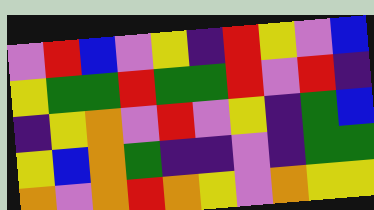[["violet", "red", "blue", "violet", "yellow", "indigo", "red", "yellow", "violet", "blue"], ["yellow", "green", "green", "red", "green", "green", "red", "violet", "red", "indigo"], ["indigo", "yellow", "orange", "violet", "red", "violet", "yellow", "indigo", "green", "blue"], ["yellow", "blue", "orange", "green", "indigo", "indigo", "violet", "indigo", "green", "green"], ["orange", "violet", "orange", "red", "orange", "yellow", "violet", "orange", "yellow", "yellow"]]